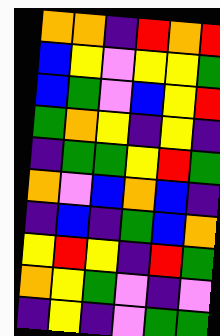[["orange", "orange", "indigo", "red", "orange", "red"], ["blue", "yellow", "violet", "yellow", "yellow", "green"], ["blue", "green", "violet", "blue", "yellow", "red"], ["green", "orange", "yellow", "indigo", "yellow", "indigo"], ["indigo", "green", "green", "yellow", "red", "green"], ["orange", "violet", "blue", "orange", "blue", "indigo"], ["indigo", "blue", "indigo", "green", "blue", "orange"], ["yellow", "red", "yellow", "indigo", "red", "green"], ["orange", "yellow", "green", "violet", "indigo", "violet"], ["indigo", "yellow", "indigo", "violet", "green", "green"]]